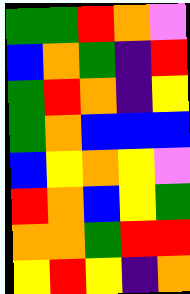[["green", "green", "red", "orange", "violet"], ["blue", "orange", "green", "indigo", "red"], ["green", "red", "orange", "indigo", "yellow"], ["green", "orange", "blue", "blue", "blue"], ["blue", "yellow", "orange", "yellow", "violet"], ["red", "orange", "blue", "yellow", "green"], ["orange", "orange", "green", "red", "red"], ["yellow", "red", "yellow", "indigo", "orange"]]